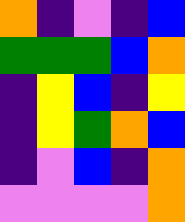[["orange", "indigo", "violet", "indigo", "blue"], ["green", "green", "green", "blue", "orange"], ["indigo", "yellow", "blue", "indigo", "yellow"], ["indigo", "yellow", "green", "orange", "blue"], ["indigo", "violet", "blue", "indigo", "orange"], ["violet", "violet", "violet", "violet", "orange"]]